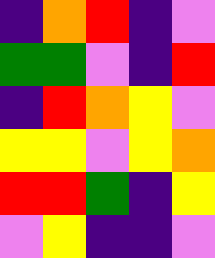[["indigo", "orange", "red", "indigo", "violet"], ["green", "green", "violet", "indigo", "red"], ["indigo", "red", "orange", "yellow", "violet"], ["yellow", "yellow", "violet", "yellow", "orange"], ["red", "red", "green", "indigo", "yellow"], ["violet", "yellow", "indigo", "indigo", "violet"]]